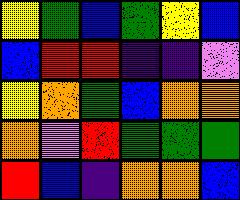[["yellow", "green", "blue", "green", "yellow", "blue"], ["blue", "red", "red", "indigo", "indigo", "violet"], ["yellow", "orange", "green", "blue", "orange", "orange"], ["orange", "violet", "red", "green", "green", "green"], ["red", "blue", "indigo", "orange", "orange", "blue"]]